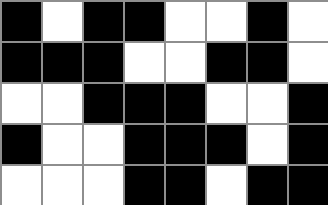[["black", "white", "black", "black", "white", "white", "black", "white"], ["black", "black", "black", "white", "white", "black", "black", "white"], ["white", "white", "black", "black", "black", "white", "white", "black"], ["black", "white", "white", "black", "black", "black", "white", "black"], ["white", "white", "white", "black", "black", "white", "black", "black"]]